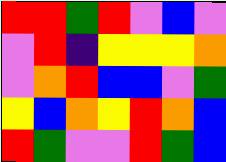[["red", "red", "green", "red", "violet", "blue", "violet"], ["violet", "red", "indigo", "yellow", "yellow", "yellow", "orange"], ["violet", "orange", "red", "blue", "blue", "violet", "green"], ["yellow", "blue", "orange", "yellow", "red", "orange", "blue"], ["red", "green", "violet", "violet", "red", "green", "blue"]]